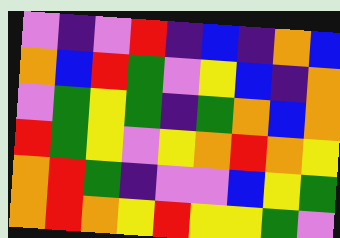[["violet", "indigo", "violet", "red", "indigo", "blue", "indigo", "orange", "blue"], ["orange", "blue", "red", "green", "violet", "yellow", "blue", "indigo", "orange"], ["violet", "green", "yellow", "green", "indigo", "green", "orange", "blue", "orange"], ["red", "green", "yellow", "violet", "yellow", "orange", "red", "orange", "yellow"], ["orange", "red", "green", "indigo", "violet", "violet", "blue", "yellow", "green"], ["orange", "red", "orange", "yellow", "red", "yellow", "yellow", "green", "violet"]]